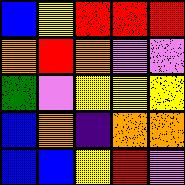[["blue", "yellow", "red", "red", "red"], ["orange", "red", "orange", "violet", "violet"], ["green", "violet", "yellow", "yellow", "yellow"], ["blue", "orange", "indigo", "orange", "orange"], ["blue", "blue", "yellow", "red", "violet"]]